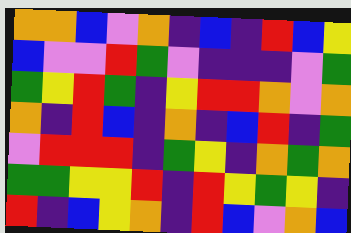[["orange", "orange", "blue", "violet", "orange", "indigo", "blue", "indigo", "red", "blue", "yellow"], ["blue", "violet", "violet", "red", "green", "violet", "indigo", "indigo", "indigo", "violet", "green"], ["green", "yellow", "red", "green", "indigo", "yellow", "red", "red", "orange", "violet", "orange"], ["orange", "indigo", "red", "blue", "indigo", "orange", "indigo", "blue", "red", "indigo", "green"], ["violet", "red", "red", "red", "indigo", "green", "yellow", "indigo", "orange", "green", "orange"], ["green", "green", "yellow", "yellow", "red", "indigo", "red", "yellow", "green", "yellow", "indigo"], ["red", "indigo", "blue", "yellow", "orange", "indigo", "red", "blue", "violet", "orange", "blue"]]